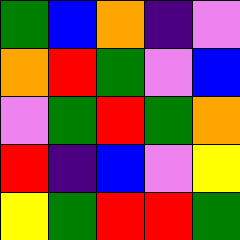[["green", "blue", "orange", "indigo", "violet"], ["orange", "red", "green", "violet", "blue"], ["violet", "green", "red", "green", "orange"], ["red", "indigo", "blue", "violet", "yellow"], ["yellow", "green", "red", "red", "green"]]